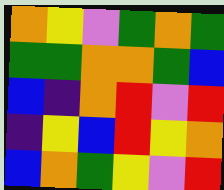[["orange", "yellow", "violet", "green", "orange", "green"], ["green", "green", "orange", "orange", "green", "blue"], ["blue", "indigo", "orange", "red", "violet", "red"], ["indigo", "yellow", "blue", "red", "yellow", "orange"], ["blue", "orange", "green", "yellow", "violet", "red"]]